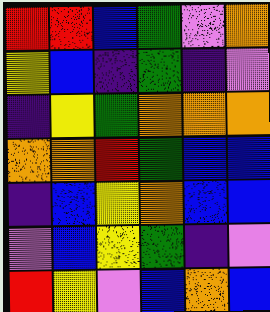[["red", "red", "blue", "green", "violet", "orange"], ["yellow", "blue", "indigo", "green", "indigo", "violet"], ["indigo", "yellow", "green", "orange", "orange", "orange"], ["orange", "orange", "red", "green", "blue", "blue"], ["indigo", "blue", "yellow", "orange", "blue", "blue"], ["violet", "blue", "yellow", "green", "indigo", "violet"], ["red", "yellow", "violet", "blue", "orange", "blue"]]